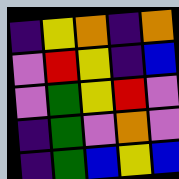[["indigo", "yellow", "orange", "indigo", "orange"], ["violet", "red", "yellow", "indigo", "blue"], ["violet", "green", "yellow", "red", "violet"], ["indigo", "green", "violet", "orange", "violet"], ["indigo", "green", "blue", "yellow", "blue"]]